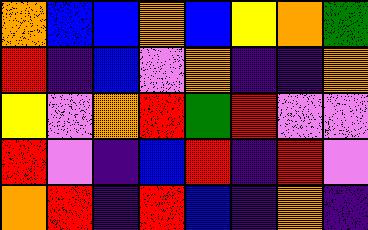[["orange", "blue", "blue", "orange", "blue", "yellow", "orange", "green"], ["red", "indigo", "blue", "violet", "orange", "indigo", "indigo", "orange"], ["yellow", "violet", "orange", "red", "green", "red", "violet", "violet"], ["red", "violet", "indigo", "blue", "red", "indigo", "red", "violet"], ["orange", "red", "indigo", "red", "blue", "indigo", "orange", "indigo"]]